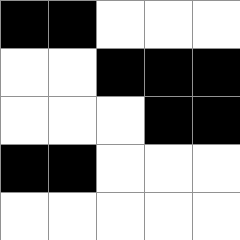[["black", "black", "white", "white", "white"], ["white", "white", "black", "black", "black"], ["white", "white", "white", "black", "black"], ["black", "black", "white", "white", "white"], ["white", "white", "white", "white", "white"]]